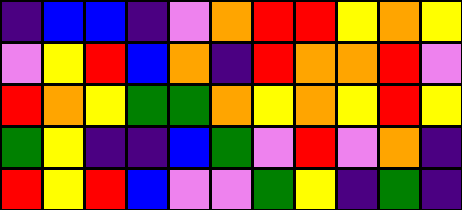[["indigo", "blue", "blue", "indigo", "violet", "orange", "red", "red", "yellow", "orange", "yellow"], ["violet", "yellow", "red", "blue", "orange", "indigo", "red", "orange", "orange", "red", "violet"], ["red", "orange", "yellow", "green", "green", "orange", "yellow", "orange", "yellow", "red", "yellow"], ["green", "yellow", "indigo", "indigo", "blue", "green", "violet", "red", "violet", "orange", "indigo"], ["red", "yellow", "red", "blue", "violet", "violet", "green", "yellow", "indigo", "green", "indigo"]]